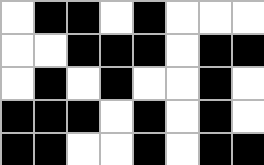[["white", "black", "black", "white", "black", "white", "white", "white"], ["white", "white", "black", "black", "black", "white", "black", "black"], ["white", "black", "white", "black", "white", "white", "black", "white"], ["black", "black", "black", "white", "black", "white", "black", "white"], ["black", "black", "white", "white", "black", "white", "black", "black"]]